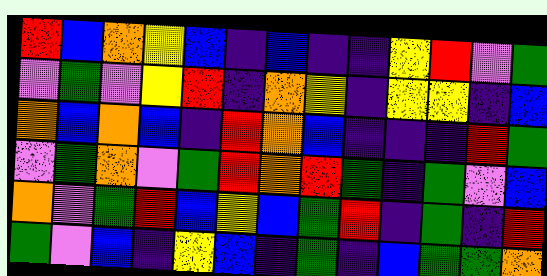[["red", "blue", "orange", "yellow", "blue", "indigo", "blue", "indigo", "indigo", "yellow", "red", "violet", "green"], ["violet", "green", "violet", "yellow", "red", "indigo", "orange", "yellow", "indigo", "yellow", "yellow", "indigo", "blue"], ["orange", "blue", "orange", "blue", "indigo", "red", "orange", "blue", "indigo", "indigo", "indigo", "red", "green"], ["violet", "green", "orange", "violet", "green", "red", "orange", "red", "green", "indigo", "green", "violet", "blue"], ["orange", "violet", "green", "red", "blue", "yellow", "blue", "green", "red", "indigo", "green", "indigo", "red"], ["green", "violet", "blue", "indigo", "yellow", "blue", "indigo", "green", "indigo", "blue", "green", "green", "orange"]]